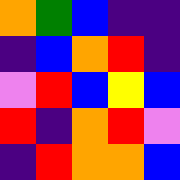[["orange", "green", "blue", "indigo", "indigo"], ["indigo", "blue", "orange", "red", "indigo"], ["violet", "red", "blue", "yellow", "blue"], ["red", "indigo", "orange", "red", "violet"], ["indigo", "red", "orange", "orange", "blue"]]